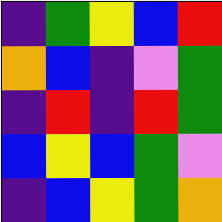[["indigo", "green", "yellow", "blue", "red"], ["orange", "blue", "indigo", "violet", "green"], ["indigo", "red", "indigo", "red", "green"], ["blue", "yellow", "blue", "green", "violet"], ["indigo", "blue", "yellow", "green", "orange"]]